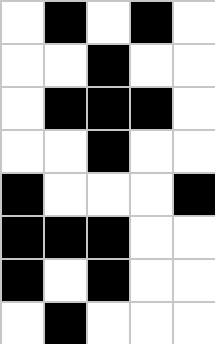[["white", "black", "white", "black", "white"], ["white", "white", "black", "white", "white"], ["white", "black", "black", "black", "white"], ["white", "white", "black", "white", "white"], ["black", "white", "white", "white", "black"], ["black", "black", "black", "white", "white"], ["black", "white", "black", "white", "white"], ["white", "black", "white", "white", "white"]]